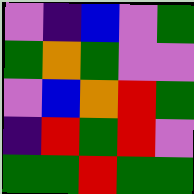[["violet", "indigo", "blue", "violet", "green"], ["green", "orange", "green", "violet", "violet"], ["violet", "blue", "orange", "red", "green"], ["indigo", "red", "green", "red", "violet"], ["green", "green", "red", "green", "green"]]